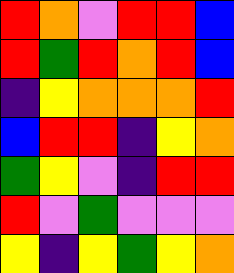[["red", "orange", "violet", "red", "red", "blue"], ["red", "green", "red", "orange", "red", "blue"], ["indigo", "yellow", "orange", "orange", "orange", "red"], ["blue", "red", "red", "indigo", "yellow", "orange"], ["green", "yellow", "violet", "indigo", "red", "red"], ["red", "violet", "green", "violet", "violet", "violet"], ["yellow", "indigo", "yellow", "green", "yellow", "orange"]]